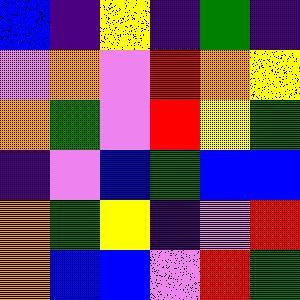[["blue", "indigo", "yellow", "indigo", "green", "indigo"], ["violet", "orange", "violet", "red", "orange", "yellow"], ["orange", "green", "violet", "red", "yellow", "green"], ["indigo", "violet", "blue", "green", "blue", "blue"], ["orange", "green", "yellow", "indigo", "violet", "red"], ["orange", "blue", "blue", "violet", "red", "green"]]